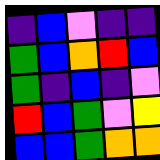[["indigo", "blue", "violet", "indigo", "indigo"], ["green", "blue", "orange", "red", "blue"], ["green", "indigo", "blue", "indigo", "violet"], ["red", "blue", "green", "violet", "yellow"], ["blue", "blue", "green", "orange", "orange"]]